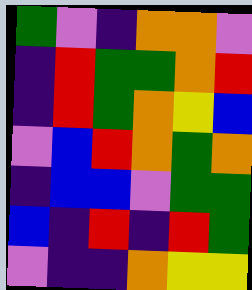[["green", "violet", "indigo", "orange", "orange", "violet"], ["indigo", "red", "green", "green", "orange", "red"], ["indigo", "red", "green", "orange", "yellow", "blue"], ["violet", "blue", "red", "orange", "green", "orange"], ["indigo", "blue", "blue", "violet", "green", "green"], ["blue", "indigo", "red", "indigo", "red", "green"], ["violet", "indigo", "indigo", "orange", "yellow", "yellow"]]